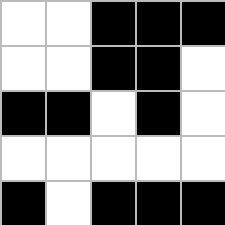[["white", "white", "black", "black", "black"], ["white", "white", "black", "black", "white"], ["black", "black", "white", "black", "white"], ["white", "white", "white", "white", "white"], ["black", "white", "black", "black", "black"]]